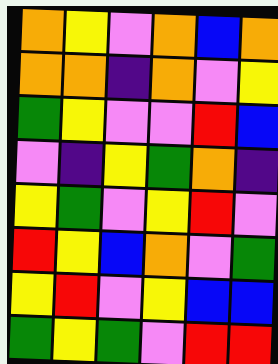[["orange", "yellow", "violet", "orange", "blue", "orange"], ["orange", "orange", "indigo", "orange", "violet", "yellow"], ["green", "yellow", "violet", "violet", "red", "blue"], ["violet", "indigo", "yellow", "green", "orange", "indigo"], ["yellow", "green", "violet", "yellow", "red", "violet"], ["red", "yellow", "blue", "orange", "violet", "green"], ["yellow", "red", "violet", "yellow", "blue", "blue"], ["green", "yellow", "green", "violet", "red", "red"]]